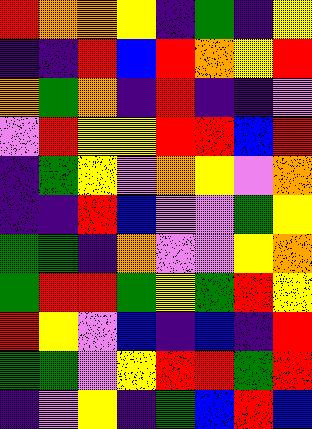[["red", "orange", "orange", "yellow", "indigo", "green", "indigo", "yellow"], ["indigo", "indigo", "red", "blue", "red", "orange", "yellow", "red"], ["orange", "green", "orange", "indigo", "red", "indigo", "indigo", "violet"], ["violet", "red", "yellow", "yellow", "red", "red", "blue", "red"], ["indigo", "green", "yellow", "violet", "orange", "yellow", "violet", "orange"], ["indigo", "indigo", "red", "blue", "violet", "violet", "green", "yellow"], ["green", "green", "indigo", "orange", "violet", "violet", "yellow", "orange"], ["green", "red", "red", "green", "yellow", "green", "red", "yellow"], ["red", "yellow", "violet", "blue", "indigo", "blue", "indigo", "red"], ["green", "green", "violet", "yellow", "red", "red", "green", "red"], ["indigo", "violet", "yellow", "indigo", "green", "blue", "red", "blue"]]